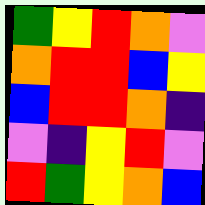[["green", "yellow", "red", "orange", "violet"], ["orange", "red", "red", "blue", "yellow"], ["blue", "red", "red", "orange", "indigo"], ["violet", "indigo", "yellow", "red", "violet"], ["red", "green", "yellow", "orange", "blue"]]